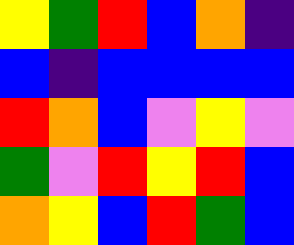[["yellow", "green", "red", "blue", "orange", "indigo"], ["blue", "indigo", "blue", "blue", "blue", "blue"], ["red", "orange", "blue", "violet", "yellow", "violet"], ["green", "violet", "red", "yellow", "red", "blue"], ["orange", "yellow", "blue", "red", "green", "blue"]]